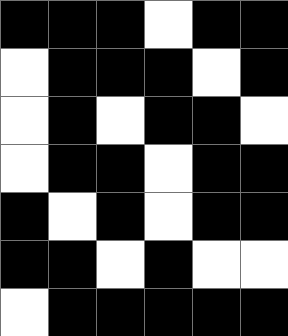[["black", "black", "black", "white", "black", "black"], ["white", "black", "black", "black", "white", "black"], ["white", "black", "white", "black", "black", "white"], ["white", "black", "black", "white", "black", "black"], ["black", "white", "black", "white", "black", "black"], ["black", "black", "white", "black", "white", "white"], ["white", "black", "black", "black", "black", "black"]]